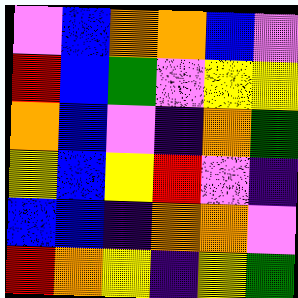[["violet", "blue", "orange", "orange", "blue", "violet"], ["red", "blue", "green", "violet", "yellow", "yellow"], ["orange", "blue", "violet", "indigo", "orange", "green"], ["yellow", "blue", "yellow", "red", "violet", "indigo"], ["blue", "blue", "indigo", "orange", "orange", "violet"], ["red", "orange", "yellow", "indigo", "yellow", "green"]]